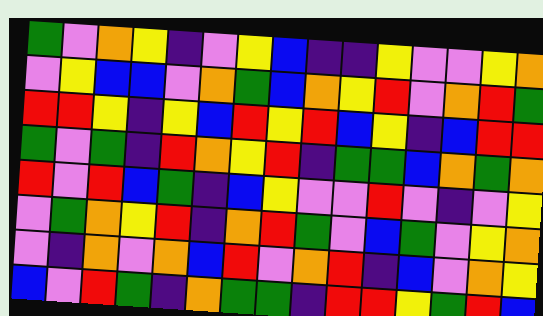[["green", "violet", "orange", "yellow", "indigo", "violet", "yellow", "blue", "indigo", "indigo", "yellow", "violet", "violet", "yellow", "orange"], ["violet", "yellow", "blue", "blue", "violet", "orange", "green", "blue", "orange", "yellow", "red", "violet", "orange", "red", "green"], ["red", "red", "yellow", "indigo", "yellow", "blue", "red", "yellow", "red", "blue", "yellow", "indigo", "blue", "red", "red"], ["green", "violet", "green", "indigo", "red", "orange", "yellow", "red", "indigo", "green", "green", "blue", "orange", "green", "orange"], ["red", "violet", "red", "blue", "green", "indigo", "blue", "yellow", "violet", "violet", "red", "violet", "indigo", "violet", "yellow"], ["violet", "green", "orange", "yellow", "red", "indigo", "orange", "red", "green", "violet", "blue", "green", "violet", "yellow", "orange"], ["violet", "indigo", "orange", "violet", "orange", "blue", "red", "violet", "orange", "red", "indigo", "blue", "violet", "orange", "yellow"], ["blue", "violet", "red", "green", "indigo", "orange", "green", "green", "indigo", "red", "red", "yellow", "green", "red", "blue"]]